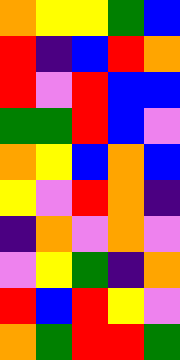[["orange", "yellow", "yellow", "green", "blue"], ["red", "indigo", "blue", "red", "orange"], ["red", "violet", "red", "blue", "blue"], ["green", "green", "red", "blue", "violet"], ["orange", "yellow", "blue", "orange", "blue"], ["yellow", "violet", "red", "orange", "indigo"], ["indigo", "orange", "violet", "orange", "violet"], ["violet", "yellow", "green", "indigo", "orange"], ["red", "blue", "red", "yellow", "violet"], ["orange", "green", "red", "red", "green"]]